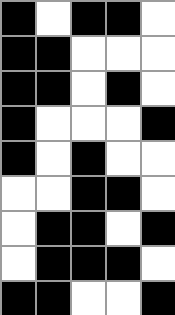[["black", "white", "black", "black", "white"], ["black", "black", "white", "white", "white"], ["black", "black", "white", "black", "white"], ["black", "white", "white", "white", "black"], ["black", "white", "black", "white", "white"], ["white", "white", "black", "black", "white"], ["white", "black", "black", "white", "black"], ["white", "black", "black", "black", "white"], ["black", "black", "white", "white", "black"]]